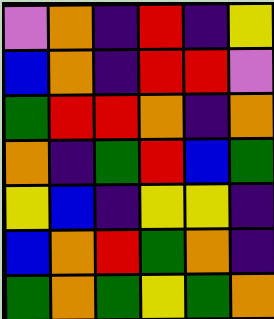[["violet", "orange", "indigo", "red", "indigo", "yellow"], ["blue", "orange", "indigo", "red", "red", "violet"], ["green", "red", "red", "orange", "indigo", "orange"], ["orange", "indigo", "green", "red", "blue", "green"], ["yellow", "blue", "indigo", "yellow", "yellow", "indigo"], ["blue", "orange", "red", "green", "orange", "indigo"], ["green", "orange", "green", "yellow", "green", "orange"]]